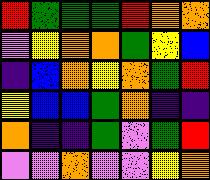[["red", "green", "green", "green", "red", "orange", "orange"], ["violet", "yellow", "orange", "orange", "green", "yellow", "blue"], ["indigo", "blue", "orange", "yellow", "orange", "green", "red"], ["yellow", "blue", "blue", "green", "orange", "indigo", "indigo"], ["orange", "indigo", "indigo", "green", "violet", "green", "red"], ["violet", "violet", "orange", "violet", "violet", "yellow", "orange"]]